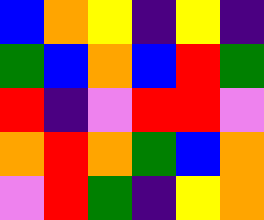[["blue", "orange", "yellow", "indigo", "yellow", "indigo"], ["green", "blue", "orange", "blue", "red", "green"], ["red", "indigo", "violet", "red", "red", "violet"], ["orange", "red", "orange", "green", "blue", "orange"], ["violet", "red", "green", "indigo", "yellow", "orange"]]